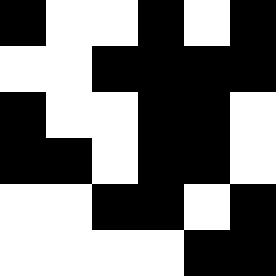[["black", "white", "white", "black", "white", "black"], ["white", "white", "black", "black", "black", "black"], ["black", "white", "white", "black", "black", "white"], ["black", "black", "white", "black", "black", "white"], ["white", "white", "black", "black", "white", "black"], ["white", "white", "white", "white", "black", "black"]]